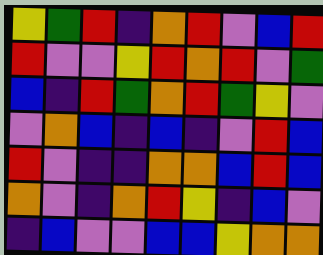[["yellow", "green", "red", "indigo", "orange", "red", "violet", "blue", "red"], ["red", "violet", "violet", "yellow", "red", "orange", "red", "violet", "green"], ["blue", "indigo", "red", "green", "orange", "red", "green", "yellow", "violet"], ["violet", "orange", "blue", "indigo", "blue", "indigo", "violet", "red", "blue"], ["red", "violet", "indigo", "indigo", "orange", "orange", "blue", "red", "blue"], ["orange", "violet", "indigo", "orange", "red", "yellow", "indigo", "blue", "violet"], ["indigo", "blue", "violet", "violet", "blue", "blue", "yellow", "orange", "orange"]]